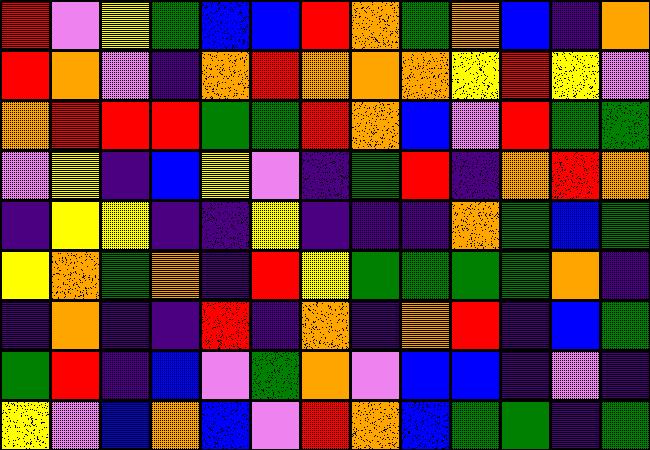[["red", "violet", "yellow", "green", "blue", "blue", "red", "orange", "green", "orange", "blue", "indigo", "orange"], ["red", "orange", "violet", "indigo", "orange", "red", "orange", "orange", "orange", "yellow", "red", "yellow", "violet"], ["orange", "red", "red", "red", "green", "green", "red", "orange", "blue", "violet", "red", "green", "green"], ["violet", "yellow", "indigo", "blue", "yellow", "violet", "indigo", "green", "red", "indigo", "orange", "red", "orange"], ["indigo", "yellow", "yellow", "indigo", "indigo", "yellow", "indigo", "indigo", "indigo", "orange", "green", "blue", "green"], ["yellow", "orange", "green", "orange", "indigo", "red", "yellow", "green", "green", "green", "green", "orange", "indigo"], ["indigo", "orange", "indigo", "indigo", "red", "indigo", "orange", "indigo", "orange", "red", "indigo", "blue", "green"], ["green", "red", "indigo", "blue", "violet", "green", "orange", "violet", "blue", "blue", "indigo", "violet", "indigo"], ["yellow", "violet", "blue", "orange", "blue", "violet", "red", "orange", "blue", "green", "green", "indigo", "green"]]